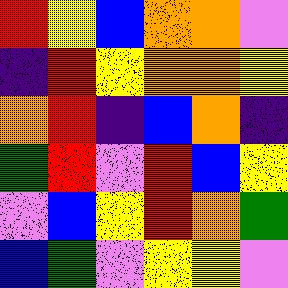[["red", "yellow", "blue", "orange", "orange", "violet"], ["indigo", "red", "yellow", "orange", "orange", "yellow"], ["orange", "red", "indigo", "blue", "orange", "indigo"], ["green", "red", "violet", "red", "blue", "yellow"], ["violet", "blue", "yellow", "red", "orange", "green"], ["blue", "green", "violet", "yellow", "yellow", "violet"]]